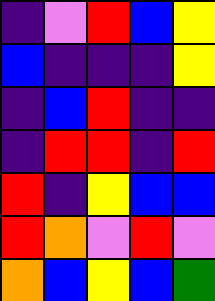[["indigo", "violet", "red", "blue", "yellow"], ["blue", "indigo", "indigo", "indigo", "yellow"], ["indigo", "blue", "red", "indigo", "indigo"], ["indigo", "red", "red", "indigo", "red"], ["red", "indigo", "yellow", "blue", "blue"], ["red", "orange", "violet", "red", "violet"], ["orange", "blue", "yellow", "blue", "green"]]